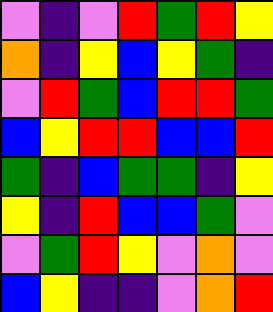[["violet", "indigo", "violet", "red", "green", "red", "yellow"], ["orange", "indigo", "yellow", "blue", "yellow", "green", "indigo"], ["violet", "red", "green", "blue", "red", "red", "green"], ["blue", "yellow", "red", "red", "blue", "blue", "red"], ["green", "indigo", "blue", "green", "green", "indigo", "yellow"], ["yellow", "indigo", "red", "blue", "blue", "green", "violet"], ["violet", "green", "red", "yellow", "violet", "orange", "violet"], ["blue", "yellow", "indigo", "indigo", "violet", "orange", "red"]]